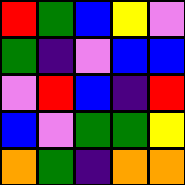[["red", "green", "blue", "yellow", "violet"], ["green", "indigo", "violet", "blue", "blue"], ["violet", "red", "blue", "indigo", "red"], ["blue", "violet", "green", "green", "yellow"], ["orange", "green", "indigo", "orange", "orange"]]